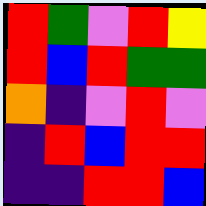[["red", "green", "violet", "red", "yellow"], ["red", "blue", "red", "green", "green"], ["orange", "indigo", "violet", "red", "violet"], ["indigo", "red", "blue", "red", "red"], ["indigo", "indigo", "red", "red", "blue"]]